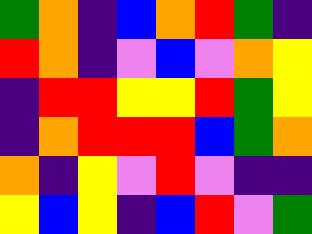[["green", "orange", "indigo", "blue", "orange", "red", "green", "indigo"], ["red", "orange", "indigo", "violet", "blue", "violet", "orange", "yellow"], ["indigo", "red", "red", "yellow", "yellow", "red", "green", "yellow"], ["indigo", "orange", "red", "red", "red", "blue", "green", "orange"], ["orange", "indigo", "yellow", "violet", "red", "violet", "indigo", "indigo"], ["yellow", "blue", "yellow", "indigo", "blue", "red", "violet", "green"]]